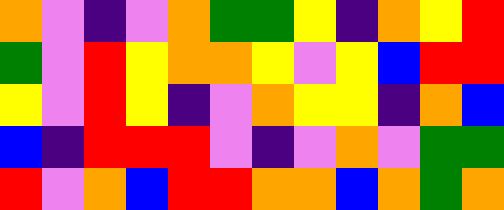[["orange", "violet", "indigo", "violet", "orange", "green", "green", "yellow", "indigo", "orange", "yellow", "red"], ["green", "violet", "red", "yellow", "orange", "orange", "yellow", "violet", "yellow", "blue", "red", "red"], ["yellow", "violet", "red", "yellow", "indigo", "violet", "orange", "yellow", "yellow", "indigo", "orange", "blue"], ["blue", "indigo", "red", "red", "red", "violet", "indigo", "violet", "orange", "violet", "green", "green"], ["red", "violet", "orange", "blue", "red", "red", "orange", "orange", "blue", "orange", "green", "orange"]]